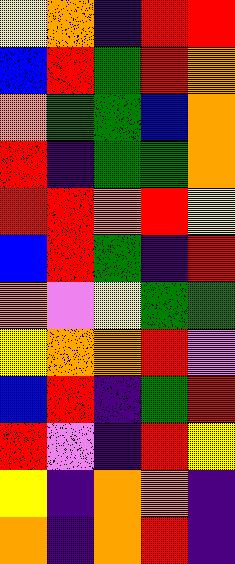[["yellow", "orange", "indigo", "red", "red"], ["blue", "red", "green", "red", "orange"], ["orange", "green", "green", "blue", "orange"], ["red", "indigo", "green", "green", "orange"], ["red", "red", "orange", "red", "yellow"], ["blue", "red", "green", "indigo", "red"], ["orange", "violet", "yellow", "green", "green"], ["yellow", "orange", "orange", "red", "violet"], ["blue", "red", "indigo", "green", "red"], ["red", "violet", "indigo", "red", "yellow"], ["yellow", "indigo", "orange", "orange", "indigo"], ["orange", "indigo", "orange", "red", "indigo"]]